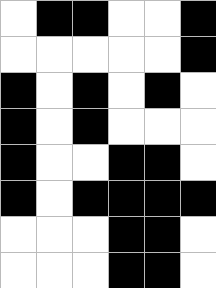[["white", "black", "black", "white", "white", "black"], ["white", "white", "white", "white", "white", "black"], ["black", "white", "black", "white", "black", "white"], ["black", "white", "black", "white", "white", "white"], ["black", "white", "white", "black", "black", "white"], ["black", "white", "black", "black", "black", "black"], ["white", "white", "white", "black", "black", "white"], ["white", "white", "white", "black", "black", "white"]]